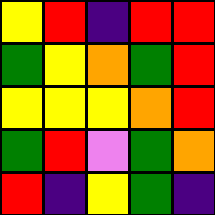[["yellow", "red", "indigo", "red", "red"], ["green", "yellow", "orange", "green", "red"], ["yellow", "yellow", "yellow", "orange", "red"], ["green", "red", "violet", "green", "orange"], ["red", "indigo", "yellow", "green", "indigo"]]